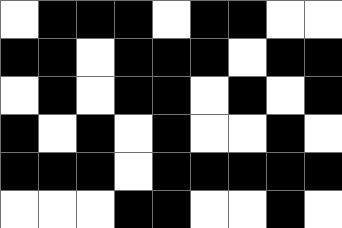[["white", "black", "black", "black", "white", "black", "black", "white", "white"], ["black", "black", "white", "black", "black", "black", "white", "black", "black"], ["white", "black", "white", "black", "black", "white", "black", "white", "black"], ["black", "white", "black", "white", "black", "white", "white", "black", "white"], ["black", "black", "black", "white", "black", "black", "black", "black", "black"], ["white", "white", "white", "black", "black", "white", "white", "black", "white"]]